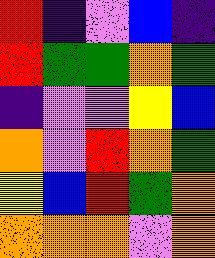[["red", "indigo", "violet", "blue", "indigo"], ["red", "green", "green", "orange", "green"], ["indigo", "violet", "violet", "yellow", "blue"], ["orange", "violet", "red", "orange", "green"], ["yellow", "blue", "red", "green", "orange"], ["orange", "orange", "orange", "violet", "orange"]]